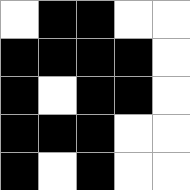[["white", "black", "black", "white", "white"], ["black", "black", "black", "black", "white"], ["black", "white", "black", "black", "white"], ["black", "black", "black", "white", "white"], ["black", "white", "black", "white", "white"]]